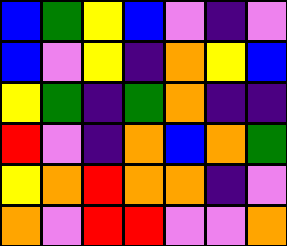[["blue", "green", "yellow", "blue", "violet", "indigo", "violet"], ["blue", "violet", "yellow", "indigo", "orange", "yellow", "blue"], ["yellow", "green", "indigo", "green", "orange", "indigo", "indigo"], ["red", "violet", "indigo", "orange", "blue", "orange", "green"], ["yellow", "orange", "red", "orange", "orange", "indigo", "violet"], ["orange", "violet", "red", "red", "violet", "violet", "orange"]]